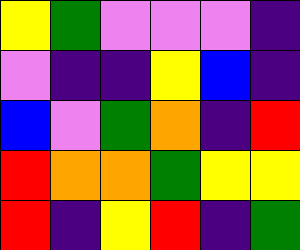[["yellow", "green", "violet", "violet", "violet", "indigo"], ["violet", "indigo", "indigo", "yellow", "blue", "indigo"], ["blue", "violet", "green", "orange", "indigo", "red"], ["red", "orange", "orange", "green", "yellow", "yellow"], ["red", "indigo", "yellow", "red", "indigo", "green"]]